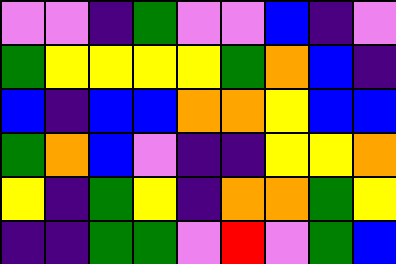[["violet", "violet", "indigo", "green", "violet", "violet", "blue", "indigo", "violet"], ["green", "yellow", "yellow", "yellow", "yellow", "green", "orange", "blue", "indigo"], ["blue", "indigo", "blue", "blue", "orange", "orange", "yellow", "blue", "blue"], ["green", "orange", "blue", "violet", "indigo", "indigo", "yellow", "yellow", "orange"], ["yellow", "indigo", "green", "yellow", "indigo", "orange", "orange", "green", "yellow"], ["indigo", "indigo", "green", "green", "violet", "red", "violet", "green", "blue"]]